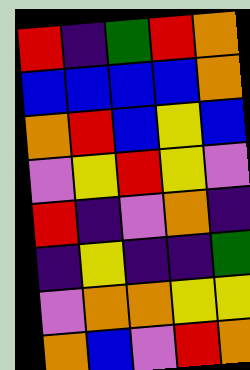[["red", "indigo", "green", "red", "orange"], ["blue", "blue", "blue", "blue", "orange"], ["orange", "red", "blue", "yellow", "blue"], ["violet", "yellow", "red", "yellow", "violet"], ["red", "indigo", "violet", "orange", "indigo"], ["indigo", "yellow", "indigo", "indigo", "green"], ["violet", "orange", "orange", "yellow", "yellow"], ["orange", "blue", "violet", "red", "orange"]]